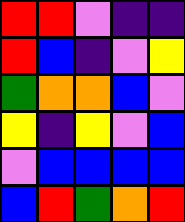[["red", "red", "violet", "indigo", "indigo"], ["red", "blue", "indigo", "violet", "yellow"], ["green", "orange", "orange", "blue", "violet"], ["yellow", "indigo", "yellow", "violet", "blue"], ["violet", "blue", "blue", "blue", "blue"], ["blue", "red", "green", "orange", "red"]]